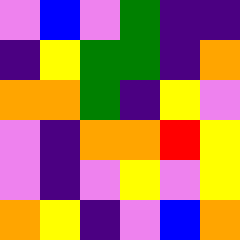[["violet", "blue", "violet", "green", "indigo", "indigo"], ["indigo", "yellow", "green", "green", "indigo", "orange"], ["orange", "orange", "green", "indigo", "yellow", "violet"], ["violet", "indigo", "orange", "orange", "red", "yellow"], ["violet", "indigo", "violet", "yellow", "violet", "yellow"], ["orange", "yellow", "indigo", "violet", "blue", "orange"]]